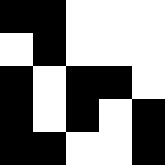[["black", "black", "white", "white", "white"], ["white", "black", "white", "white", "white"], ["black", "white", "black", "black", "white"], ["black", "white", "black", "white", "black"], ["black", "black", "white", "white", "black"]]